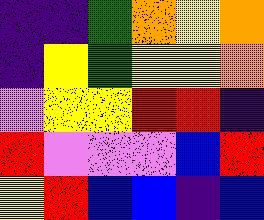[["indigo", "indigo", "green", "orange", "yellow", "orange"], ["indigo", "yellow", "green", "yellow", "yellow", "orange"], ["violet", "yellow", "yellow", "red", "red", "indigo"], ["red", "violet", "violet", "violet", "blue", "red"], ["yellow", "red", "blue", "blue", "indigo", "blue"]]